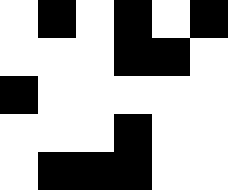[["white", "black", "white", "black", "white", "black"], ["white", "white", "white", "black", "black", "white"], ["black", "white", "white", "white", "white", "white"], ["white", "white", "white", "black", "white", "white"], ["white", "black", "black", "black", "white", "white"]]